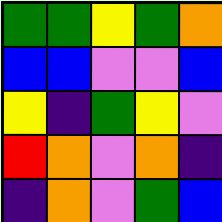[["green", "green", "yellow", "green", "orange"], ["blue", "blue", "violet", "violet", "blue"], ["yellow", "indigo", "green", "yellow", "violet"], ["red", "orange", "violet", "orange", "indigo"], ["indigo", "orange", "violet", "green", "blue"]]